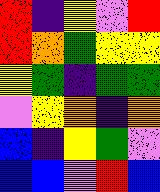[["red", "indigo", "yellow", "violet", "red"], ["red", "orange", "green", "yellow", "yellow"], ["yellow", "green", "indigo", "green", "green"], ["violet", "yellow", "orange", "indigo", "orange"], ["blue", "indigo", "yellow", "green", "violet"], ["blue", "blue", "violet", "red", "blue"]]